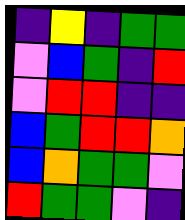[["indigo", "yellow", "indigo", "green", "green"], ["violet", "blue", "green", "indigo", "red"], ["violet", "red", "red", "indigo", "indigo"], ["blue", "green", "red", "red", "orange"], ["blue", "orange", "green", "green", "violet"], ["red", "green", "green", "violet", "indigo"]]